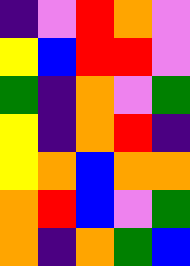[["indigo", "violet", "red", "orange", "violet"], ["yellow", "blue", "red", "red", "violet"], ["green", "indigo", "orange", "violet", "green"], ["yellow", "indigo", "orange", "red", "indigo"], ["yellow", "orange", "blue", "orange", "orange"], ["orange", "red", "blue", "violet", "green"], ["orange", "indigo", "orange", "green", "blue"]]